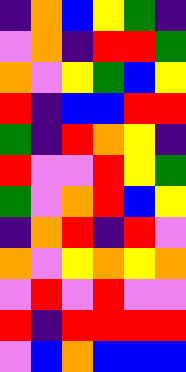[["indigo", "orange", "blue", "yellow", "green", "indigo"], ["violet", "orange", "indigo", "red", "red", "green"], ["orange", "violet", "yellow", "green", "blue", "yellow"], ["red", "indigo", "blue", "blue", "red", "red"], ["green", "indigo", "red", "orange", "yellow", "indigo"], ["red", "violet", "violet", "red", "yellow", "green"], ["green", "violet", "orange", "red", "blue", "yellow"], ["indigo", "orange", "red", "indigo", "red", "violet"], ["orange", "violet", "yellow", "orange", "yellow", "orange"], ["violet", "red", "violet", "red", "violet", "violet"], ["red", "indigo", "red", "red", "red", "red"], ["violet", "blue", "orange", "blue", "blue", "blue"]]